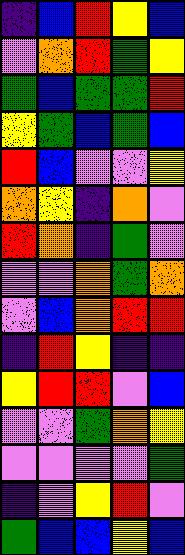[["indigo", "blue", "red", "yellow", "blue"], ["violet", "orange", "red", "green", "yellow"], ["green", "blue", "green", "green", "red"], ["yellow", "green", "blue", "green", "blue"], ["red", "blue", "violet", "violet", "yellow"], ["orange", "yellow", "indigo", "orange", "violet"], ["red", "orange", "indigo", "green", "violet"], ["violet", "violet", "orange", "green", "orange"], ["violet", "blue", "orange", "red", "red"], ["indigo", "red", "yellow", "indigo", "indigo"], ["yellow", "red", "red", "violet", "blue"], ["violet", "violet", "green", "orange", "yellow"], ["violet", "violet", "violet", "violet", "green"], ["indigo", "violet", "yellow", "red", "violet"], ["green", "blue", "blue", "yellow", "blue"]]